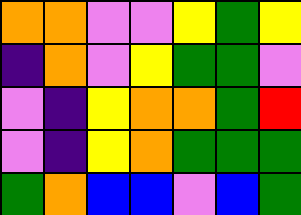[["orange", "orange", "violet", "violet", "yellow", "green", "yellow"], ["indigo", "orange", "violet", "yellow", "green", "green", "violet"], ["violet", "indigo", "yellow", "orange", "orange", "green", "red"], ["violet", "indigo", "yellow", "orange", "green", "green", "green"], ["green", "orange", "blue", "blue", "violet", "blue", "green"]]